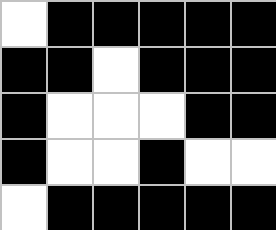[["white", "black", "black", "black", "black", "black"], ["black", "black", "white", "black", "black", "black"], ["black", "white", "white", "white", "black", "black"], ["black", "white", "white", "black", "white", "white"], ["white", "black", "black", "black", "black", "black"]]